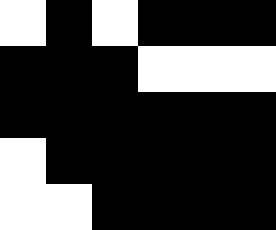[["white", "black", "white", "black", "black", "black"], ["black", "black", "black", "white", "white", "white"], ["black", "black", "black", "black", "black", "black"], ["white", "black", "black", "black", "black", "black"], ["white", "white", "black", "black", "black", "black"]]